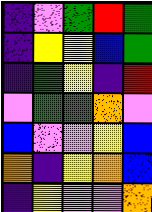[["indigo", "violet", "green", "red", "green"], ["indigo", "yellow", "yellow", "blue", "green"], ["indigo", "green", "yellow", "indigo", "red"], ["violet", "green", "green", "orange", "violet"], ["blue", "violet", "violet", "yellow", "blue"], ["orange", "indigo", "yellow", "orange", "blue"], ["indigo", "yellow", "violet", "violet", "orange"]]